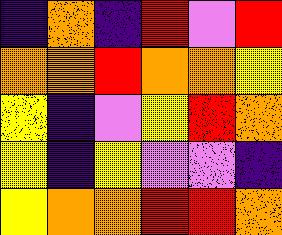[["indigo", "orange", "indigo", "red", "violet", "red"], ["orange", "orange", "red", "orange", "orange", "yellow"], ["yellow", "indigo", "violet", "yellow", "red", "orange"], ["yellow", "indigo", "yellow", "violet", "violet", "indigo"], ["yellow", "orange", "orange", "red", "red", "orange"]]